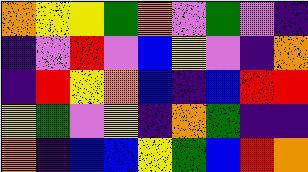[["orange", "yellow", "yellow", "green", "orange", "violet", "green", "violet", "indigo"], ["indigo", "violet", "red", "violet", "blue", "yellow", "violet", "indigo", "orange"], ["indigo", "red", "yellow", "orange", "blue", "indigo", "blue", "red", "red"], ["yellow", "green", "violet", "yellow", "indigo", "orange", "green", "indigo", "indigo"], ["orange", "indigo", "blue", "blue", "yellow", "green", "blue", "red", "orange"]]